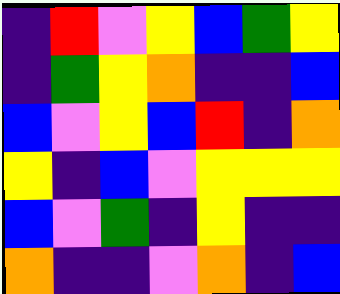[["indigo", "red", "violet", "yellow", "blue", "green", "yellow"], ["indigo", "green", "yellow", "orange", "indigo", "indigo", "blue"], ["blue", "violet", "yellow", "blue", "red", "indigo", "orange"], ["yellow", "indigo", "blue", "violet", "yellow", "yellow", "yellow"], ["blue", "violet", "green", "indigo", "yellow", "indigo", "indigo"], ["orange", "indigo", "indigo", "violet", "orange", "indigo", "blue"]]